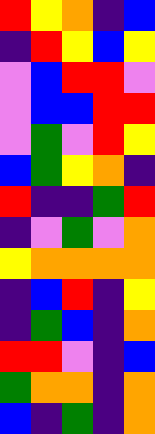[["red", "yellow", "orange", "indigo", "blue"], ["indigo", "red", "yellow", "blue", "yellow"], ["violet", "blue", "red", "red", "violet"], ["violet", "blue", "blue", "red", "red"], ["violet", "green", "violet", "red", "yellow"], ["blue", "green", "yellow", "orange", "indigo"], ["red", "indigo", "indigo", "green", "red"], ["indigo", "violet", "green", "violet", "orange"], ["yellow", "orange", "orange", "orange", "orange"], ["indigo", "blue", "red", "indigo", "yellow"], ["indigo", "green", "blue", "indigo", "orange"], ["red", "red", "violet", "indigo", "blue"], ["green", "orange", "orange", "indigo", "orange"], ["blue", "indigo", "green", "indigo", "orange"]]